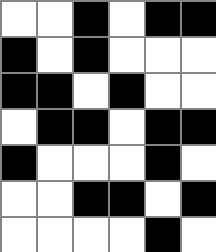[["white", "white", "black", "white", "black", "black"], ["black", "white", "black", "white", "white", "white"], ["black", "black", "white", "black", "white", "white"], ["white", "black", "black", "white", "black", "black"], ["black", "white", "white", "white", "black", "white"], ["white", "white", "black", "black", "white", "black"], ["white", "white", "white", "white", "black", "white"]]